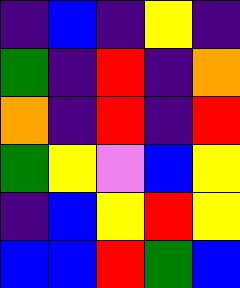[["indigo", "blue", "indigo", "yellow", "indigo"], ["green", "indigo", "red", "indigo", "orange"], ["orange", "indigo", "red", "indigo", "red"], ["green", "yellow", "violet", "blue", "yellow"], ["indigo", "blue", "yellow", "red", "yellow"], ["blue", "blue", "red", "green", "blue"]]